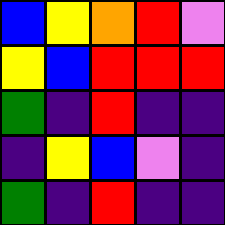[["blue", "yellow", "orange", "red", "violet"], ["yellow", "blue", "red", "red", "red"], ["green", "indigo", "red", "indigo", "indigo"], ["indigo", "yellow", "blue", "violet", "indigo"], ["green", "indigo", "red", "indigo", "indigo"]]